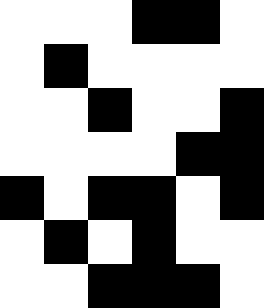[["white", "white", "white", "black", "black", "white"], ["white", "black", "white", "white", "white", "white"], ["white", "white", "black", "white", "white", "black"], ["white", "white", "white", "white", "black", "black"], ["black", "white", "black", "black", "white", "black"], ["white", "black", "white", "black", "white", "white"], ["white", "white", "black", "black", "black", "white"]]